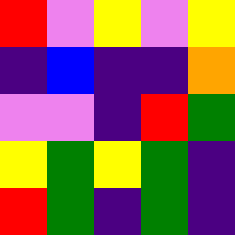[["red", "violet", "yellow", "violet", "yellow"], ["indigo", "blue", "indigo", "indigo", "orange"], ["violet", "violet", "indigo", "red", "green"], ["yellow", "green", "yellow", "green", "indigo"], ["red", "green", "indigo", "green", "indigo"]]